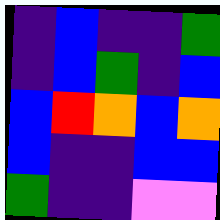[["indigo", "blue", "indigo", "indigo", "green"], ["indigo", "blue", "green", "indigo", "blue"], ["blue", "red", "orange", "blue", "orange"], ["blue", "indigo", "indigo", "blue", "blue"], ["green", "indigo", "indigo", "violet", "violet"]]